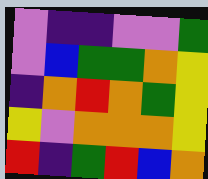[["violet", "indigo", "indigo", "violet", "violet", "green"], ["violet", "blue", "green", "green", "orange", "yellow"], ["indigo", "orange", "red", "orange", "green", "yellow"], ["yellow", "violet", "orange", "orange", "orange", "yellow"], ["red", "indigo", "green", "red", "blue", "orange"]]